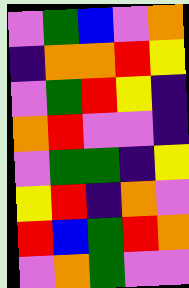[["violet", "green", "blue", "violet", "orange"], ["indigo", "orange", "orange", "red", "yellow"], ["violet", "green", "red", "yellow", "indigo"], ["orange", "red", "violet", "violet", "indigo"], ["violet", "green", "green", "indigo", "yellow"], ["yellow", "red", "indigo", "orange", "violet"], ["red", "blue", "green", "red", "orange"], ["violet", "orange", "green", "violet", "violet"]]